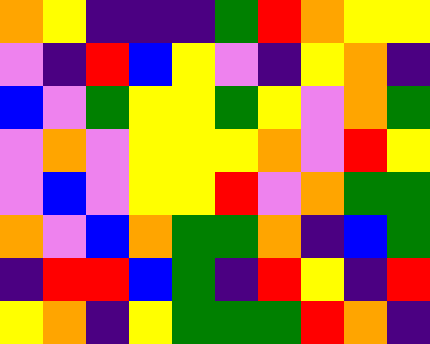[["orange", "yellow", "indigo", "indigo", "indigo", "green", "red", "orange", "yellow", "yellow"], ["violet", "indigo", "red", "blue", "yellow", "violet", "indigo", "yellow", "orange", "indigo"], ["blue", "violet", "green", "yellow", "yellow", "green", "yellow", "violet", "orange", "green"], ["violet", "orange", "violet", "yellow", "yellow", "yellow", "orange", "violet", "red", "yellow"], ["violet", "blue", "violet", "yellow", "yellow", "red", "violet", "orange", "green", "green"], ["orange", "violet", "blue", "orange", "green", "green", "orange", "indigo", "blue", "green"], ["indigo", "red", "red", "blue", "green", "indigo", "red", "yellow", "indigo", "red"], ["yellow", "orange", "indigo", "yellow", "green", "green", "green", "red", "orange", "indigo"]]